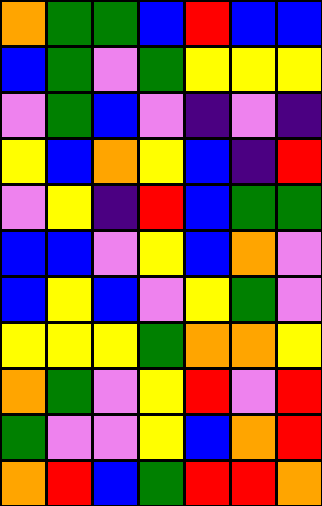[["orange", "green", "green", "blue", "red", "blue", "blue"], ["blue", "green", "violet", "green", "yellow", "yellow", "yellow"], ["violet", "green", "blue", "violet", "indigo", "violet", "indigo"], ["yellow", "blue", "orange", "yellow", "blue", "indigo", "red"], ["violet", "yellow", "indigo", "red", "blue", "green", "green"], ["blue", "blue", "violet", "yellow", "blue", "orange", "violet"], ["blue", "yellow", "blue", "violet", "yellow", "green", "violet"], ["yellow", "yellow", "yellow", "green", "orange", "orange", "yellow"], ["orange", "green", "violet", "yellow", "red", "violet", "red"], ["green", "violet", "violet", "yellow", "blue", "orange", "red"], ["orange", "red", "blue", "green", "red", "red", "orange"]]